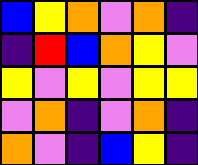[["blue", "yellow", "orange", "violet", "orange", "indigo"], ["indigo", "red", "blue", "orange", "yellow", "violet"], ["yellow", "violet", "yellow", "violet", "yellow", "yellow"], ["violet", "orange", "indigo", "violet", "orange", "indigo"], ["orange", "violet", "indigo", "blue", "yellow", "indigo"]]